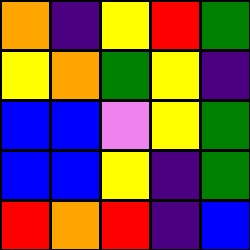[["orange", "indigo", "yellow", "red", "green"], ["yellow", "orange", "green", "yellow", "indigo"], ["blue", "blue", "violet", "yellow", "green"], ["blue", "blue", "yellow", "indigo", "green"], ["red", "orange", "red", "indigo", "blue"]]